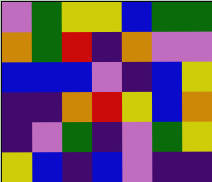[["violet", "green", "yellow", "yellow", "blue", "green", "green"], ["orange", "green", "red", "indigo", "orange", "violet", "violet"], ["blue", "blue", "blue", "violet", "indigo", "blue", "yellow"], ["indigo", "indigo", "orange", "red", "yellow", "blue", "orange"], ["indigo", "violet", "green", "indigo", "violet", "green", "yellow"], ["yellow", "blue", "indigo", "blue", "violet", "indigo", "indigo"]]